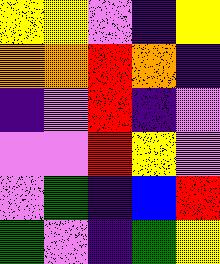[["yellow", "yellow", "violet", "indigo", "yellow"], ["orange", "orange", "red", "orange", "indigo"], ["indigo", "violet", "red", "indigo", "violet"], ["violet", "violet", "red", "yellow", "violet"], ["violet", "green", "indigo", "blue", "red"], ["green", "violet", "indigo", "green", "yellow"]]